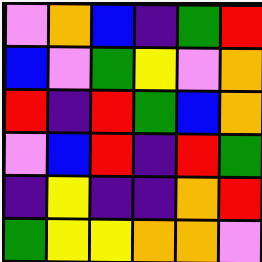[["violet", "orange", "blue", "indigo", "green", "red"], ["blue", "violet", "green", "yellow", "violet", "orange"], ["red", "indigo", "red", "green", "blue", "orange"], ["violet", "blue", "red", "indigo", "red", "green"], ["indigo", "yellow", "indigo", "indigo", "orange", "red"], ["green", "yellow", "yellow", "orange", "orange", "violet"]]